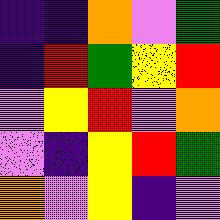[["indigo", "indigo", "orange", "violet", "green"], ["indigo", "red", "green", "yellow", "red"], ["violet", "yellow", "red", "violet", "orange"], ["violet", "indigo", "yellow", "red", "green"], ["orange", "violet", "yellow", "indigo", "violet"]]